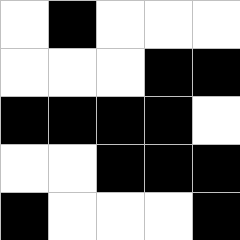[["white", "black", "white", "white", "white"], ["white", "white", "white", "black", "black"], ["black", "black", "black", "black", "white"], ["white", "white", "black", "black", "black"], ["black", "white", "white", "white", "black"]]